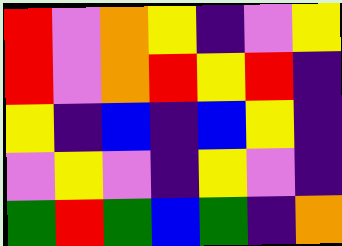[["red", "violet", "orange", "yellow", "indigo", "violet", "yellow"], ["red", "violet", "orange", "red", "yellow", "red", "indigo"], ["yellow", "indigo", "blue", "indigo", "blue", "yellow", "indigo"], ["violet", "yellow", "violet", "indigo", "yellow", "violet", "indigo"], ["green", "red", "green", "blue", "green", "indigo", "orange"]]